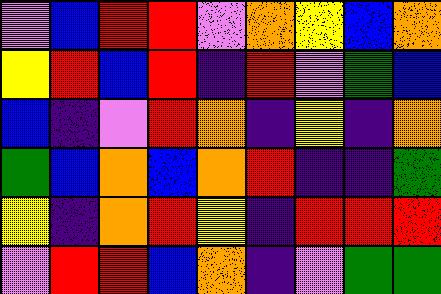[["violet", "blue", "red", "red", "violet", "orange", "yellow", "blue", "orange"], ["yellow", "red", "blue", "red", "indigo", "red", "violet", "green", "blue"], ["blue", "indigo", "violet", "red", "orange", "indigo", "yellow", "indigo", "orange"], ["green", "blue", "orange", "blue", "orange", "red", "indigo", "indigo", "green"], ["yellow", "indigo", "orange", "red", "yellow", "indigo", "red", "red", "red"], ["violet", "red", "red", "blue", "orange", "indigo", "violet", "green", "green"]]